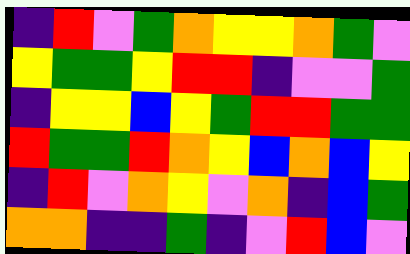[["indigo", "red", "violet", "green", "orange", "yellow", "yellow", "orange", "green", "violet"], ["yellow", "green", "green", "yellow", "red", "red", "indigo", "violet", "violet", "green"], ["indigo", "yellow", "yellow", "blue", "yellow", "green", "red", "red", "green", "green"], ["red", "green", "green", "red", "orange", "yellow", "blue", "orange", "blue", "yellow"], ["indigo", "red", "violet", "orange", "yellow", "violet", "orange", "indigo", "blue", "green"], ["orange", "orange", "indigo", "indigo", "green", "indigo", "violet", "red", "blue", "violet"]]